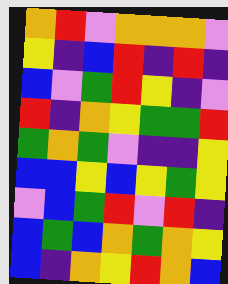[["orange", "red", "violet", "orange", "orange", "orange", "violet"], ["yellow", "indigo", "blue", "red", "indigo", "red", "indigo"], ["blue", "violet", "green", "red", "yellow", "indigo", "violet"], ["red", "indigo", "orange", "yellow", "green", "green", "red"], ["green", "orange", "green", "violet", "indigo", "indigo", "yellow"], ["blue", "blue", "yellow", "blue", "yellow", "green", "yellow"], ["violet", "blue", "green", "red", "violet", "red", "indigo"], ["blue", "green", "blue", "orange", "green", "orange", "yellow"], ["blue", "indigo", "orange", "yellow", "red", "orange", "blue"]]